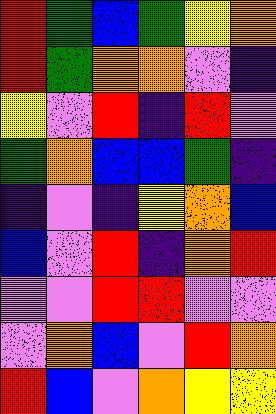[["red", "green", "blue", "green", "yellow", "orange"], ["red", "green", "orange", "orange", "violet", "indigo"], ["yellow", "violet", "red", "indigo", "red", "violet"], ["green", "orange", "blue", "blue", "green", "indigo"], ["indigo", "violet", "indigo", "yellow", "orange", "blue"], ["blue", "violet", "red", "indigo", "orange", "red"], ["violet", "violet", "red", "red", "violet", "violet"], ["violet", "orange", "blue", "violet", "red", "orange"], ["red", "blue", "violet", "orange", "yellow", "yellow"]]